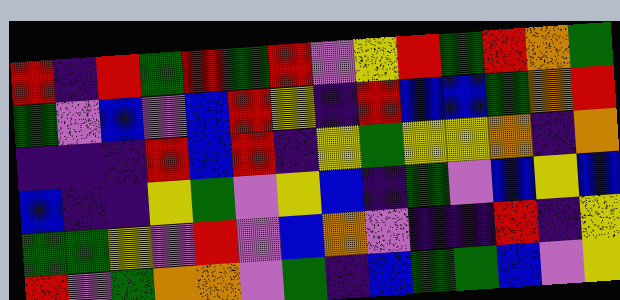[["red", "indigo", "red", "green", "red", "green", "red", "violet", "yellow", "red", "green", "red", "orange", "green"], ["green", "violet", "blue", "violet", "blue", "red", "yellow", "indigo", "red", "blue", "blue", "green", "orange", "red"], ["indigo", "indigo", "indigo", "red", "blue", "red", "indigo", "yellow", "green", "yellow", "yellow", "orange", "indigo", "orange"], ["blue", "indigo", "indigo", "yellow", "green", "violet", "yellow", "blue", "indigo", "green", "violet", "blue", "yellow", "blue"], ["green", "green", "yellow", "violet", "red", "violet", "blue", "orange", "violet", "indigo", "indigo", "red", "indigo", "yellow"], ["red", "violet", "green", "orange", "orange", "violet", "green", "indigo", "blue", "green", "green", "blue", "violet", "yellow"]]